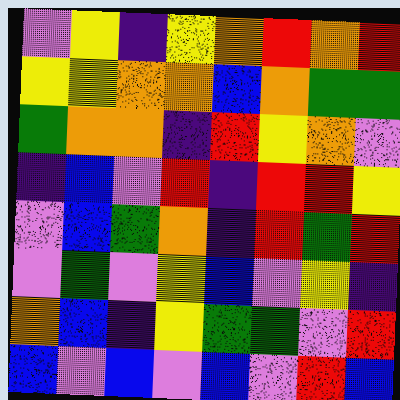[["violet", "yellow", "indigo", "yellow", "orange", "red", "orange", "red"], ["yellow", "yellow", "orange", "orange", "blue", "orange", "green", "green"], ["green", "orange", "orange", "indigo", "red", "yellow", "orange", "violet"], ["indigo", "blue", "violet", "red", "indigo", "red", "red", "yellow"], ["violet", "blue", "green", "orange", "indigo", "red", "green", "red"], ["violet", "green", "violet", "yellow", "blue", "violet", "yellow", "indigo"], ["orange", "blue", "indigo", "yellow", "green", "green", "violet", "red"], ["blue", "violet", "blue", "violet", "blue", "violet", "red", "blue"]]